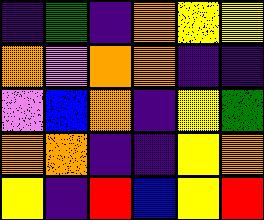[["indigo", "green", "indigo", "orange", "yellow", "yellow"], ["orange", "violet", "orange", "orange", "indigo", "indigo"], ["violet", "blue", "orange", "indigo", "yellow", "green"], ["orange", "orange", "indigo", "indigo", "yellow", "orange"], ["yellow", "indigo", "red", "blue", "yellow", "red"]]